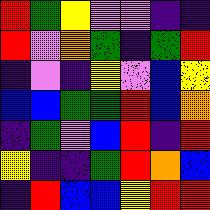[["red", "green", "yellow", "violet", "violet", "indigo", "indigo"], ["red", "violet", "orange", "green", "indigo", "green", "red"], ["indigo", "violet", "indigo", "yellow", "violet", "blue", "yellow"], ["blue", "blue", "green", "green", "red", "blue", "orange"], ["indigo", "green", "violet", "blue", "red", "indigo", "red"], ["yellow", "indigo", "indigo", "green", "red", "orange", "blue"], ["indigo", "red", "blue", "blue", "yellow", "red", "red"]]